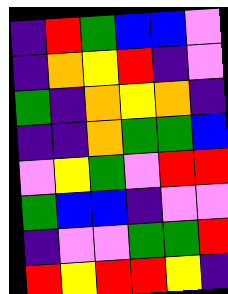[["indigo", "red", "green", "blue", "blue", "violet"], ["indigo", "orange", "yellow", "red", "indigo", "violet"], ["green", "indigo", "orange", "yellow", "orange", "indigo"], ["indigo", "indigo", "orange", "green", "green", "blue"], ["violet", "yellow", "green", "violet", "red", "red"], ["green", "blue", "blue", "indigo", "violet", "violet"], ["indigo", "violet", "violet", "green", "green", "red"], ["red", "yellow", "red", "red", "yellow", "indigo"]]